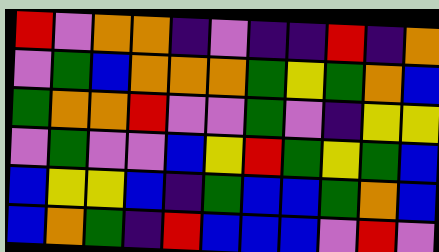[["red", "violet", "orange", "orange", "indigo", "violet", "indigo", "indigo", "red", "indigo", "orange"], ["violet", "green", "blue", "orange", "orange", "orange", "green", "yellow", "green", "orange", "blue"], ["green", "orange", "orange", "red", "violet", "violet", "green", "violet", "indigo", "yellow", "yellow"], ["violet", "green", "violet", "violet", "blue", "yellow", "red", "green", "yellow", "green", "blue"], ["blue", "yellow", "yellow", "blue", "indigo", "green", "blue", "blue", "green", "orange", "blue"], ["blue", "orange", "green", "indigo", "red", "blue", "blue", "blue", "violet", "red", "violet"]]